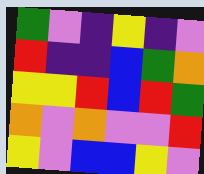[["green", "violet", "indigo", "yellow", "indigo", "violet"], ["red", "indigo", "indigo", "blue", "green", "orange"], ["yellow", "yellow", "red", "blue", "red", "green"], ["orange", "violet", "orange", "violet", "violet", "red"], ["yellow", "violet", "blue", "blue", "yellow", "violet"]]